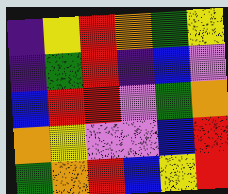[["indigo", "yellow", "red", "orange", "green", "yellow"], ["indigo", "green", "red", "indigo", "blue", "violet"], ["blue", "red", "red", "violet", "green", "orange"], ["orange", "yellow", "violet", "violet", "blue", "red"], ["green", "orange", "red", "blue", "yellow", "red"]]